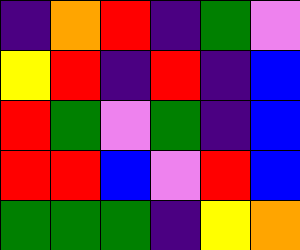[["indigo", "orange", "red", "indigo", "green", "violet"], ["yellow", "red", "indigo", "red", "indigo", "blue"], ["red", "green", "violet", "green", "indigo", "blue"], ["red", "red", "blue", "violet", "red", "blue"], ["green", "green", "green", "indigo", "yellow", "orange"]]